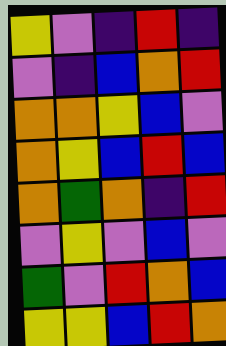[["yellow", "violet", "indigo", "red", "indigo"], ["violet", "indigo", "blue", "orange", "red"], ["orange", "orange", "yellow", "blue", "violet"], ["orange", "yellow", "blue", "red", "blue"], ["orange", "green", "orange", "indigo", "red"], ["violet", "yellow", "violet", "blue", "violet"], ["green", "violet", "red", "orange", "blue"], ["yellow", "yellow", "blue", "red", "orange"]]